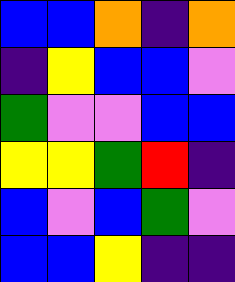[["blue", "blue", "orange", "indigo", "orange"], ["indigo", "yellow", "blue", "blue", "violet"], ["green", "violet", "violet", "blue", "blue"], ["yellow", "yellow", "green", "red", "indigo"], ["blue", "violet", "blue", "green", "violet"], ["blue", "blue", "yellow", "indigo", "indigo"]]